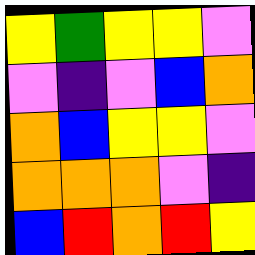[["yellow", "green", "yellow", "yellow", "violet"], ["violet", "indigo", "violet", "blue", "orange"], ["orange", "blue", "yellow", "yellow", "violet"], ["orange", "orange", "orange", "violet", "indigo"], ["blue", "red", "orange", "red", "yellow"]]